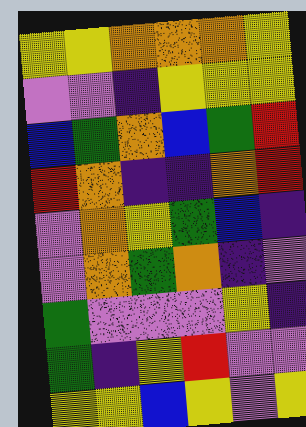[["yellow", "yellow", "orange", "orange", "orange", "yellow"], ["violet", "violet", "indigo", "yellow", "yellow", "yellow"], ["blue", "green", "orange", "blue", "green", "red"], ["red", "orange", "indigo", "indigo", "orange", "red"], ["violet", "orange", "yellow", "green", "blue", "indigo"], ["violet", "orange", "green", "orange", "indigo", "violet"], ["green", "violet", "violet", "violet", "yellow", "indigo"], ["green", "indigo", "yellow", "red", "violet", "violet"], ["yellow", "yellow", "blue", "yellow", "violet", "yellow"]]